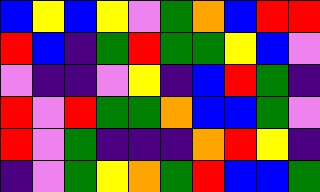[["blue", "yellow", "blue", "yellow", "violet", "green", "orange", "blue", "red", "red"], ["red", "blue", "indigo", "green", "red", "green", "green", "yellow", "blue", "violet"], ["violet", "indigo", "indigo", "violet", "yellow", "indigo", "blue", "red", "green", "indigo"], ["red", "violet", "red", "green", "green", "orange", "blue", "blue", "green", "violet"], ["red", "violet", "green", "indigo", "indigo", "indigo", "orange", "red", "yellow", "indigo"], ["indigo", "violet", "green", "yellow", "orange", "green", "red", "blue", "blue", "green"]]